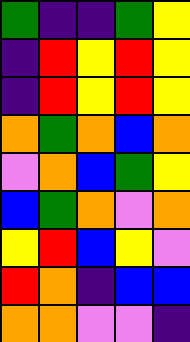[["green", "indigo", "indigo", "green", "yellow"], ["indigo", "red", "yellow", "red", "yellow"], ["indigo", "red", "yellow", "red", "yellow"], ["orange", "green", "orange", "blue", "orange"], ["violet", "orange", "blue", "green", "yellow"], ["blue", "green", "orange", "violet", "orange"], ["yellow", "red", "blue", "yellow", "violet"], ["red", "orange", "indigo", "blue", "blue"], ["orange", "orange", "violet", "violet", "indigo"]]